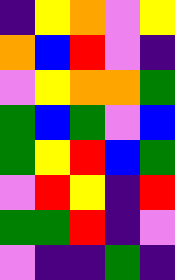[["indigo", "yellow", "orange", "violet", "yellow"], ["orange", "blue", "red", "violet", "indigo"], ["violet", "yellow", "orange", "orange", "green"], ["green", "blue", "green", "violet", "blue"], ["green", "yellow", "red", "blue", "green"], ["violet", "red", "yellow", "indigo", "red"], ["green", "green", "red", "indigo", "violet"], ["violet", "indigo", "indigo", "green", "indigo"]]